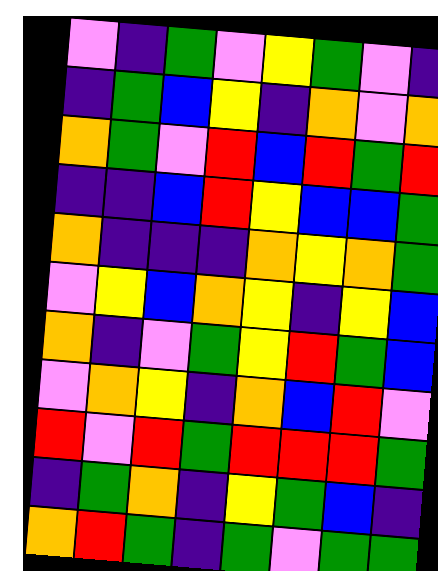[["violet", "indigo", "green", "violet", "yellow", "green", "violet", "indigo"], ["indigo", "green", "blue", "yellow", "indigo", "orange", "violet", "orange"], ["orange", "green", "violet", "red", "blue", "red", "green", "red"], ["indigo", "indigo", "blue", "red", "yellow", "blue", "blue", "green"], ["orange", "indigo", "indigo", "indigo", "orange", "yellow", "orange", "green"], ["violet", "yellow", "blue", "orange", "yellow", "indigo", "yellow", "blue"], ["orange", "indigo", "violet", "green", "yellow", "red", "green", "blue"], ["violet", "orange", "yellow", "indigo", "orange", "blue", "red", "violet"], ["red", "violet", "red", "green", "red", "red", "red", "green"], ["indigo", "green", "orange", "indigo", "yellow", "green", "blue", "indigo"], ["orange", "red", "green", "indigo", "green", "violet", "green", "green"]]